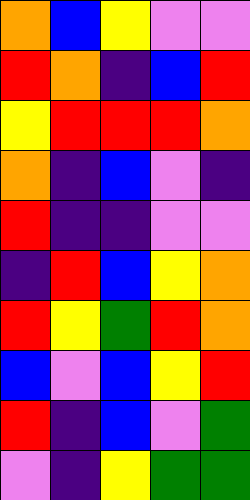[["orange", "blue", "yellow", "violet", "violet"], ["red", "orange", "indigo", "blue", "red"], ["yellow", "red", "red", "red", "orange"], ["orange", "indigo", "blue", "violet", "indigo"], ["red", "indigo", "indigo", "violet", "violet"], ["indigo", "red", "blue", "yellow", "orange"], ["red", "yellow", "green", "red", "orange"], ["blue", "violet", "blue", "yellow", "red"], ["red", "indigo", "blue", "violet", "green"], ["violet", "indigo", "yellow", "green", "green"]]